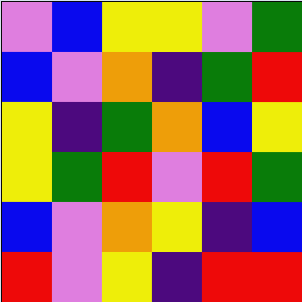[["violet", "blue", "yellow", "yellow", "violet", "green"], ["blue", "violet", "orange", "indigo", "green", "red"], ["yellow", "indigo", "green", "orange", "blue", "yellow"], ["yellow", "green", "red", "violet", "red", "green"], ["blue", "violet", "orange", "yellow", "indigo", "blue"], ["red", "violet", "yellow", "indigo", "red", "red"]]